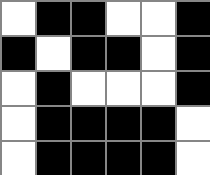[["white", "black", "black", "white", "white", "black"], ["black", "white", "black", "black", "white", "black"], ["white", "black", "white", "white", "white", "black"], ["white", "black", "black", "black", "black", "white"], ["white", "black", "black", "black", "black", "white"]]